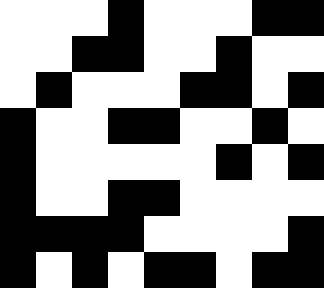[["white", "white", "white", "black", "white", "white", "white", "black", "black"], ["white", "white", "black", "black", "white", "white", "black", "white", "white"], ["white", "black", "white", "white", "white", "black", "black", "white", "black"], ["black", "white", "white", "black", "black", "white", "white", "black", "white"], ["black", "white", "white", "white", "white", "white", "black", "white", "black"], ["black", "white", "white", "black", "black", "white", "white", "white", "white"], ["black", "black", "black", "black", "white", "white", "white", "white", "black"], ["black", "white", "black", "white", "black", "black", "white", "black", "black"]]